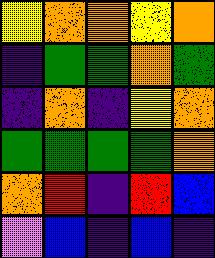[["yellow", "orange", "orange", "yellow", "orange"], ["indigo", "green", "green", "orange", "green"], ["indigo", "orange", "indigo", "yellow", "orange"], ["green", "green", "green", "green", "orange"], ["orange", "red", "indigo", "red", "blue"], ["violet", "blue", "indigo", "blue", "indigo"]]